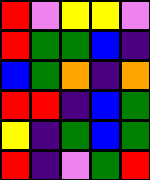[["red", "violet", "yellow", "yellow", "violet"], ["red", "green", "green", "blue", "indigo"], ["blue", "green", "orange", "indigo", "orange"], ["red", "red", "indigo", "blue", "green"], ["yellow", "indigo", "green", "blue", "green"], ["red", "indigo", "violet", "green", "red"]]